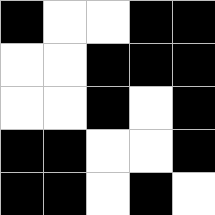[["black", "white", "white", "black", "black"], ["white", "white", "black", "black", "black"], ["white", "white", "black", "white", "black"], ["black", "black", "white", "white", "black"], ["black", "black", "white", "black", "white"]]